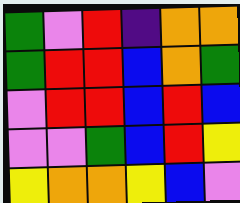[["green", "violet", "red", "indigo", "orange", "orange"], ["green", "red", "red", "blue", "orange", "green"], ["violet", "red", "red", "blue", "red", "blue"], ["violet", "violet", "green", "blue", "red", "yellow"], ["yellow", "orange", "orange", "yellow", "blue", "violet"]]